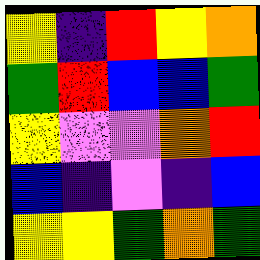[["yellow", "indigo", "red", "yellow", "orange"], ["green", "red", "blue", "blue", "green"], ["yellow", "violet", "violet", "orange", "red"], ["blue", "indigo", "violet", "indigo", "blue"], ["yellow", "yellow", "green", "orange", "green"]]